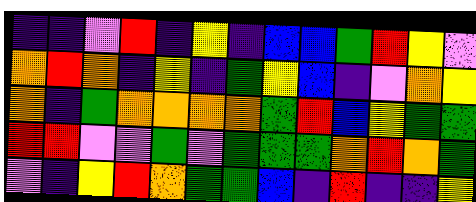[["indigo", "indigo", "violet", "red", "indigo", "yellow", "indigo", "blue", "blue", "green", "red", "yellow", "violet"], ["orange", "red", "orange", "indigo", "yellow", "indigo", "green", "yellow", "blue", "indigo", "violet", "orange", "yellow"], ["orange", "indigo", "green", "orange", "orange", "orange", "orange", "green", "red", "blue", "yellow", "green", "green"], ["red", "red", "violet", "violet", "green", "violet", "green", "green", "green", "orange", "red", "orange", "green"], ["violet", "indigo", "yellow", "red", "orange", "green", "green", "blue", "indigo", "red", "indigo", "indigo", "yellow"]]